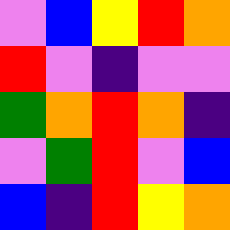[["violet", "blue", "yellow", "red", "orange"], ["red", "violet", "indigo", "violet", "violet"], ["green", "orange", "red", "orange", "indigo"], ["violet", "green", "red", "violet", "blue"], ["blue", "indigo", "red", "yellow", "orange"]]